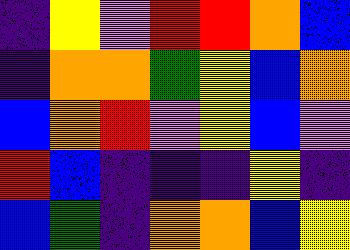[["indigo", "yellow", "violet", "red", "red", "orange", "blue"], ["indigo", "orange", "orange", "green", "yellow", "blue", "orange"], ["blue", "orange", "red", "violet", "yellow", "blue", "violet"], ["red", "blue", "indigo", "indigo", "indigo", "yellow", "indigo"], ["blue", "green", "indigo", "orange", "orange", "blue", "yellow"]]